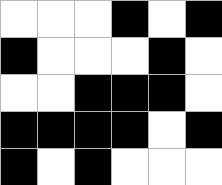[["white", "white", "white", "black", "white", "black"], ["black", "white", "white", "white", "black", "white"], ["white", "white", "black", "black", "black", "white"], ["black", "black", "black", "black", "white", "black"], ["black", "white", "black", "white", "white", "white"]]